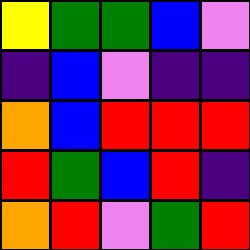[["yellow", "green", "green", "blue", "violet"], ["indigo", "blue", "violet", "indigo", "indigo"], ["orange", "blue", "red", "red", "red"], ["red", "green", "blue", "red", "indigo"], ["orange", "red", "violet", "green", "red"]]